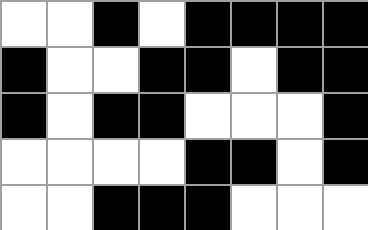[["white", "white", "black", "white", "black", "black", "black", "black"], ["black", "white", "white", "black", "black", "white", "black", "black"], ["black", "white", "black", "black", "white", "white", "white", "black"], ["white", "white", "white", "white", "black", "black", "white", "black"], ["white", "white", "black", "black", "black", "white", "white", "white"]]